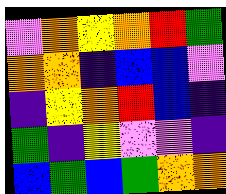[["violet", "orange", "yellow", "orange", "red", "green"], ["orange", "orange", "indigo", "blue", "blue", "violet"], ["indigo", "yellow", "orange", "red", "blue", "indigo"], ["green", "indigo", "yellow", "violet", "violet", "indigo"], ["blue", "green", "blue", "green", "orange", "orange"]]